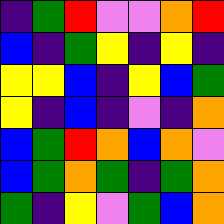[["indigo", "green", "red", "violet", "violet", "orange", "red"], ["blue", "indigo", "green", "yellow", "indigo", "yellow", "indigo"], ["yellow", "yellow", "blue", "indigo", "yellow", "blue", "green"], ["yellow", "indigo", "blue", "indigo", "violet", "indigo", "orange"], ["blue", "green", "red", "orange", "blue", "orange", "violet"], ["blue", "green", "orange", "green", "indigo", "green", "orange"], ["green", "indigo", "yellow", "violet", "green", "blue", "orange"]]